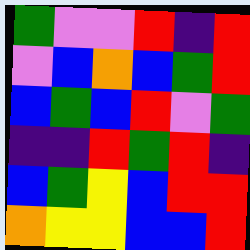[["green", "violet", "violet", "red", "indigo", "red"], ["violet", "blue", "orange", "blue", "green", "red"], ["blue", "green", "blue", "red", "violet", "green"], ["indigo", "indigo", "red", "green", "red", "indigo"], ["blue", "green", "yellow", "blue", "red", "red"], ["orange", "yellow", "yellow", "blue", "blue", "red"]]